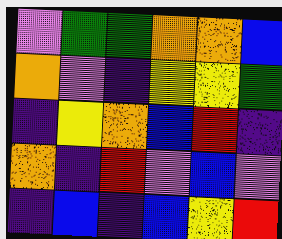[["violet", "green", "green", "orange", "orange", "blue"], ["orange", "violet", "indigo", "yellow", "yellow", "green"], ["indigo", "yellow", "orange", "blue", "red", "indigo"], ["orange", "indigo", "red", "violet", "blue", "violet"], ["indigo", "blue", "indigo", "blue", "yellow", "red"]]